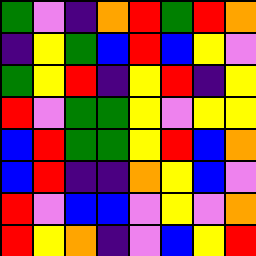[["green", "violet", "indigo", "orange", "red", "green", "red", "orange"], ["indigo", "yellow", "green", "blue", "red", "blue", "yellow", "violet"], ["green", "yellow", "red", "indigo", "yellow", "red", "indigo", "yellow"], ["red", "violet", "green", "green", "yellow", "violet", "yellow", "yellow"], ["blue", "red", "green", "green", "yellow", "red", "blue", "orange"], ["blue", "red", "indigo", "indigo", "orange", "yellow", "blue", "violet"], ["red", "violet", "blue", "blue", "violet", "yellow", "violet", "orange"], ["red", "yellow", "orange", "indigo", "violet", "blue", "yellow", "red"]]